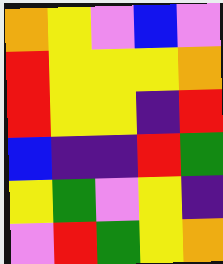[["orange", "yellow", "violet", "blue", "violet"], ["red", "yellow", "yellow", "yellow", "orange"], ["red", "yellow", "yellow", "indigo", "red"], ["blue", "indigo", "indigo", "red", "green"], ["yellow", "green", "violet", "yellow", "indigo"], ["violet", "red", "green", "yellow", "orange"]]